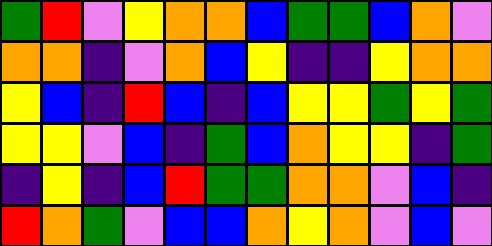[["green", "red", "violet", "yellow", "orange", "orange", "blue", "green", "green", "blue", "orange", "violet"], ["orange", "orange", "indigo", "violet", "orange", "blue", "yellow", "indigo", "indigo", "yellow", "orange", "orange"], ["yellow", "blue", "indigo", "red", "blue", "indigo", "blue", "yellow", "yellow", "green", "yellow", "green"], ["yellow", "yellow", "violet", "blue", "indigo", "green", "blue", "orange", "yellow", "yellow", "indigo", "green"], ["indigo", "yellow", "indigo", "blue", "red", "green", "green", "orange", "orange", "violet", "blue", "indigo"], ["red", "orange", "green", "violet", "blue", "blue", "orange", "yellow", "orange", "violet", "blue", "violet"]]